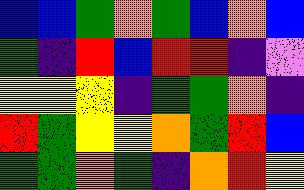[["blue", "blue", "green", "orange", "green", "blue", "orange", "blue"], ["green", "indigo", "red", "blue", "red", "red", "indigo", "violet"], ["yellow", "yellow", "yellow", "indigo", "green", "green", "orange", "indigo"], ["red", "green", "yellow", "yellow", "orange", "green", "red", "blue"], ["green", "green", "orange", "green", "indigo", "orange", "red", "yellow"]]